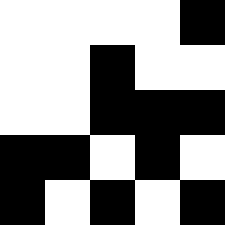[["white", "white", "white", "white", "black"], ["white", "white", "black", "white", "white"], ["white", "white", "black", "black", "black"], ["black", "black", "white", "black", "white"], ["black", "white", "black", "white", "black"]]